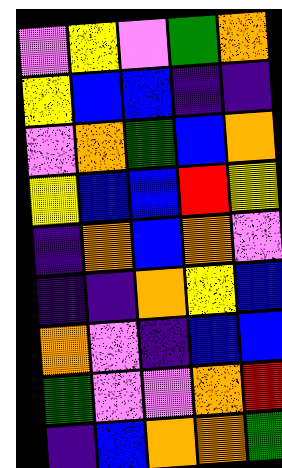[["violet", "yellow", "violet", "green", "orange"], ["yellow", "blue", "blue", "indigo", "indigo"], ["violet", "orange", "green", "blue", "orange"], ["yellow", "blue", "blue", "red", "yellow"], ["indigo", "orange", "blue", "orange", "violet"], ["indigo", "indigo", "orange", "yellow", "blue"], ["orange", "violet", "indigo", "blue", "blue"], ["green", "violet", "violet", "orange", "red"], ["indigo", "blue", "orange", "orange", "green"]]